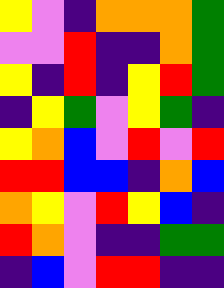[["yellow", "violet", "indigo", "orange", "orange", "orange", "green"], ["violet", "violet", "red", "indigo", "indigo", "orange", "green"], ["yellow", "indigo", "red", "indigo", "yellow", "red", "green"], ["indigo", "yellow", "green", "violet", "yellow", "green", "indigo"], ["yellow", "orange", "blue", "violet", "red", "violet", "red"], ["red", "red", "blue", "blue", "indigo", "orange", "blue"], ["orange", "yellow", "violet", "red", "yellow", "blue", "indigo"], ["red", "orange", "violet", "indigo", "indigo", "green", "green"], ["indigo", "blue", "violet", "red", "red", "indigo", "indigo"]]